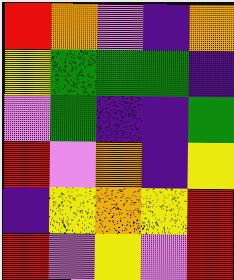[["red", "orange", "violet", "indigo", "orange"], ["yellow", "green", "green", "green", "indigo"], ["violet", "green", "indigo", "indigo", "green"], ["red", "violet", "orange", "indigo", "yellow"], ["indigo", "yellow", "orange", "yellow", "red"], ["red", "violet", "yellow", "violet", "red"]]